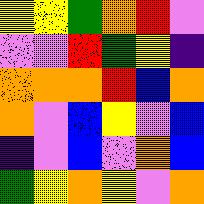[["yellow", "yellow", "green", "orange", "red", "violet"], ["violet", "violet", "red", "green", "yellow", "indigo"], ["orange", "orange", "orange", "red", "blue", "orange"], ["orange", "violet", "blue", "yellow", "violet", "blue"], ["indigo", "violet", "blue", "violet", "orange", "blue"], ["green", "yellow", "orange", "yellow", "violet", "orange"]]